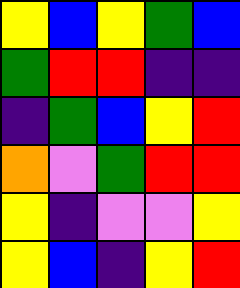[["yellow", "blue", "yellow", "green", "blue"], ["green", "red", "red", "indigo", "indigo"], ["indigo", "green", "blue", "yellow", "red"], ["orange", "violet", "green", "red", "red"], ["yellow", "indigo", "violet", "violet", "yellow"], ["yellow", "blue", "indigo", "yellow", "red"]]